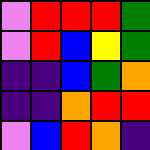[["violet", "red", "red", "red", "green"], ["violet", "red", "blue", "yellow", "green"], ["indigo", "indigo", "blue", "green", "orange"], ["indigo", "indigo", "orange", "red", "red"], ["violet", "blue", "red", "orange", "indigo"]]